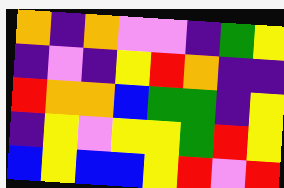[["orange", "indigo", "orange", "violet", "violet", "indigo", "green", "yellow"], ["indigo", "violet", "indigo", "yellow", "red", "orange", "indigo", "indigo"], ["red", "orange", "orange", "blue", "green", "green", "indigo", "yellow"], ["indigo", "yellow", "violet", "yellow", "yellow", "green", "red", "yellow"], ["blue", "yellow", "blue", "blue", "yellow", "red", "violet", "red"]]